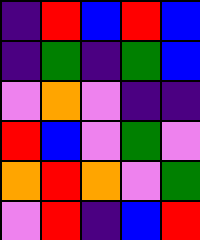[["indigo", "red", "blue", "red", "blue"], ["indigo", "green", "indigo", "green", "blue"], ["violet", "orange", "violet", "indigo", "indigo"], ["red", "blue", "violet", "green", "violet"], ["orange", "red", "orange", "violet", "green"], ["violet", "red", "indigo", "blue", "red"]]